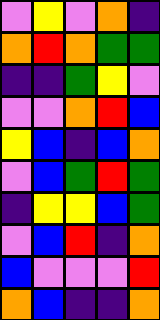[["violet", "yellow", "violet", "orange", "indigo"], ["orange", "red", "orange", "green", "green"], ["indigo", "indigo", "green", "yellow", "violet"], ["violet", "violet", "orange", "red", "blue"], ["yellow", "blue", "indigo", "blue", "orange"], ["violet", "blue", "green", "red", "green"], ["indigo", "yellow", "yellow", "blue", "green"], ["violet", "blue", "red", "indigo", "orange"], ["blue", "violet", "violet", "violet", "red"], ["orange", "blue", "indigo", "indigo", "orange"]]